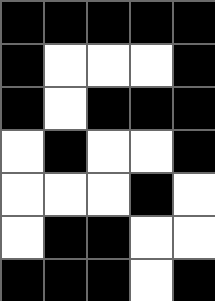[["black", "black", "black", "black", "black"], ["black", "white", "white", "white", "black"], ["black", "white", "black", "black", "black"], ["white", "black", "white", "white", "black"], ["white", "white", "white", "black", "white"], ["white", "black", "black", "white", "white"], ["black", "black", "black", "white", "black"]]